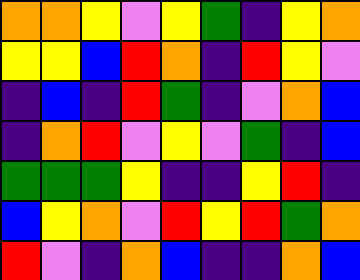[["orange", "orange", "yellow", "violet", "yellow", "green", "indigo", "yellow", "orange"], ["yellow", "yellow", "blue", "red", "orange", "indigo", "red", "yellow", "violet"], ["indigo", "blue", "indigo", "red", "green", "indigo", "violet", "orange", "blue"], ["indigo", "orange", "red", "violet", "yellow", "violet", "green", "indigo", "blue"], ["green", "green", "green", "yellow", "indigo", "indigo", "yellow", "red", "indigo"], ["blue", "yellow", "orange", "violet", "red", "yellow", "red", "green", "orange"], ["red", "violet", "indigo", "orange", "blue", "indigo", "indigo", "orange", "blue"]]